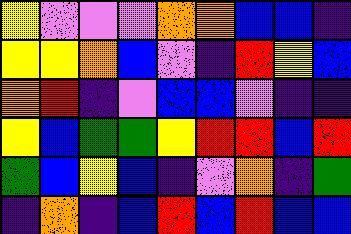[["yellow", "violet", "violet", "violet", "orange", "orange", "blue", "blue", "indigo"], ["yellow", "yellow", "orange", "blue", "violet", "indigo", "red", "yellow", "blue"], ["orange", "red", "indigo", "violet", "blue", "blue", "violet", "indigo", "indigo"], ["yellow", "blue", "green", "green", "yellow", "red", "red", "blue", "red"], ["green", "blue", "yellow", "blue", "indigo", "violet", "orange", "indigo", "green"], ["indigo", "orange", "indigo", "blue", "red", "blue", "red", "blue", "blue"]]